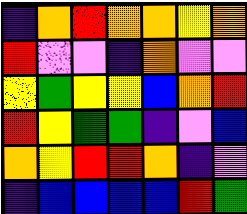[["indigo", "orange", "red", "orange", "orange", "yellow", "orange"], ["red", "violet", "violet", "indigo", "orange", "violet", "violet"], ["yellow", "green", "yellow", "yellow", "blue", "orange", "red"], ["red", "yellow", "green", "green", "indigo", "violet", "blue"], ["orange", "yellow", "red", "red", "orange", "indigo", "violet"], ["indigo", "blue", "blue", "blue", "blue", "red", "green"]]